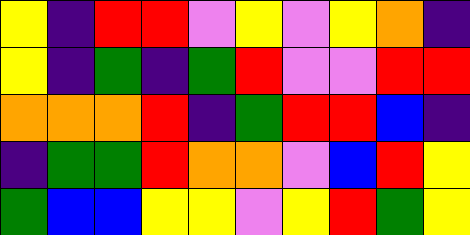[["yellow", "indigo", "red", "red", "violet", "yellow", "violet", "yellow", "orange", "indigo"], ["yellow", "indigo", "green", "indigo", "green", "red", "violet", "violet", "red", "red"], ["orange", "orange", "orange", "red", "indigo", "green", "red", "red", "blue", "indigo"], ["indigo", "green", "green", "red", "orange", "orange", "violet", "blue", "red", "yellow"], ["green", "blue", "blue", "yellow", "yellow", "violet", "yellow", "red", "green", "yellow"]]